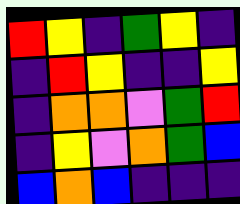[["red", "yellow", "indigo", "green", "yellow", "indigo"], ["indigo", "red", "yellow", "indigo", "indigo", "yellow"], ["indigo", "orange", "orange", "violet", "green", "red"], ["indigo", "yellow", "violet", "orange", "green", "blue"], ["blue", "orange", "blue", "indigo", "indigo", "indigo"]]